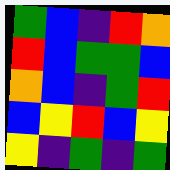[["green", "blue", "indigo", "red", "orange"], ["red", "blue", "green", "green", "blue"], ["orange", "blue", "indigo", "green", "red"], ["blue", "yellow", "red", "blue", "yellow"], ["yellow", "indigo", "green", "indigo", "green"]]